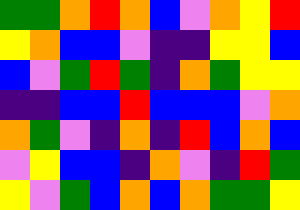[["green", "green", "orange", "red", "orange", "blue", "violet", "orange", "yellow", "red"], ["yellow", "orange", "blue", "blue", "violet", "indigo", "indigo", "yellow", "yellow", "blue"], ["blue", "violet", "green", "red", "green", "indigo", "orange", "green", "yellow", "yellow"], ["indigo", "indigo", "blue", "blue", "red", "blue", "blue", "blue", "violet", "orange"], ["orange", "green", "violet", "indigo", "orange", "indigo", "red", "blue", "orange", "blue"], ["violet", "yellow", "blue", "blue", "indigo", "orange", "violet", "indigo", "red", "green"], ["yellow", "violet", "green", "blue", "orange", "blue", "orange", "green", "green", "yellow"]]